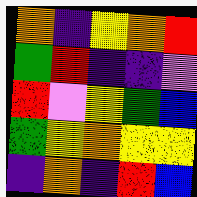[["orange", "indigo", "yellow", "orange", "red"], ["green", "red", "indigo", "indigo", "violet"], ["red", "violet", "yellow", "green", "blue"], ["green", "yellow", "orange", "yellow", "yellow"], ["indigo", "orange", "indigo", "red", "blue"]]